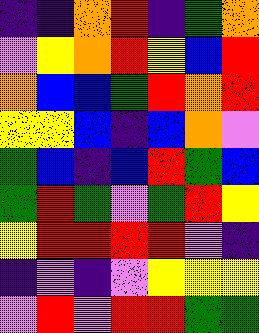[["indigo", "indigo", "orange", "red", "indigo", "green", "orange"], ["violet", "yellow", "orange", "red", "yellow", "blue", "red"], ["orange", "blue", "blue", "green", "red", "orange", "red"], ["yellow", "yellow", "blue", "indigo", "blue", "orange", "violet"], ["green", "blue", "indigo", "blue", "red", "green", "blue"], ["green", "red", "green", "violet", "green", "red", "yellow"], ["yellow", "red", "red", "red", "red", "violet", "indigo"], ["indigo", "violet", "indigo", "violet", "yellow", "yellow", "yellow"], ["violet", "red", "violet", "red", "red", "green", "green"]]